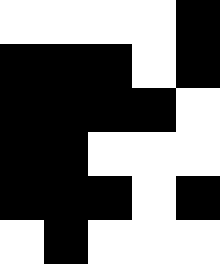[["white", "white", "white", "white", "black"], ["black", "black", "black", "white", "black"], ["black", "black", "black", "black", "white"], ["black", "black", "white", "white", "white"], ["black", "black", "black", "white", "black"], ["white", "black", "white", "white", "white"]]